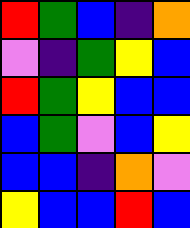[["red", "green", "blue", "indigo", "orange"], ["violet", "indigo", "green", "yellow", "blue"], ["red", "green", "yellow", "blue", "blue"], ["blue", "green", "violet", "blue", "yellow"], ["blue", "blue", "indigo", "orange", "violet"], ["yellow", "blue", "blue", "red", "blue"]]